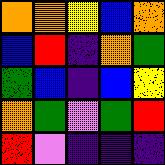[["orange", "orange", "yellow", "blue", "orange"], ["blue", "red", "indigo", "orange", "green"], ["green", "blue", "indigo", "blue", "yellow"], ["orange", "green", "violet", "green", "red"], ["red", "violet", "indigo", "indigo", "indigo"]]